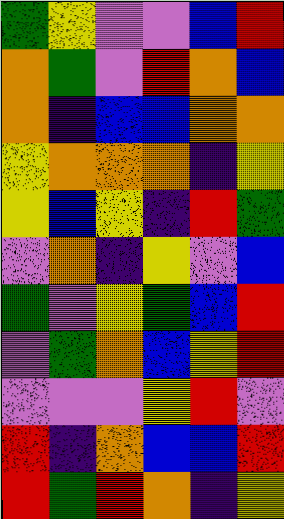[["green", "yellow", "violet", "violet", "blue", "red"], ["orange", "green", "violet", "red", "orange", "blue"], ["orange", "indigo", "blue", "blue", "orange", "orange"], ["yellow", "orange", "orange", "orange", "indigo", "yellow"], ["yellow", "blue", "yellow", "indigo", "red", "green"], ["violet", "orange", "indigo", "yellow", "violet", "blue"], ["green", "violet", "yellow", "green", "blue", "red"], ["violet", "green", "orange", "blue", "yellow", "red"], ["violet", "violet", "violet", "yellow", "red", "violet"], ["red", "indigo", "orange", "blue", "blue", "red"], ["red", "green", "red", "orange", "indigo", "yellow"]]